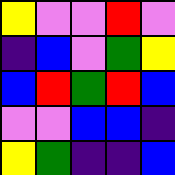[["yellow", "violet", "violet", "red", "violet"], ["indigo", "blue", "violet", "green", "yellow"], ["blue", "red", "green", "red", "blue"], ["violet", "violet", "blue", "blue", "indigo"], ["yellow", "green", "indigo", "indigo", "blue"]]